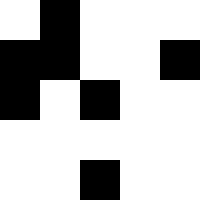[["white", "black", "white", "white", "white"], ["black", "black", "white", "white", "black"], ["black", "white", "black", "white", "white"], ["white", "white", "white", "white", "white"], ["white", "white", "black", "white", "white"]]